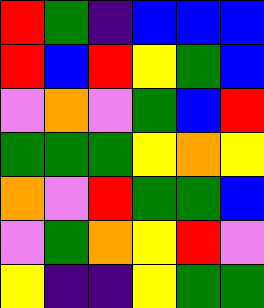[["red", "green", "indigo", "blue", "blue", "blue"], ["red", "blue", "red", "yellow", "green", "blue"], ["violet", "orange", "violet", "green", "blue", "red"], ["green", "green", "green", "yellow", "orange", "yellow"], ["orange", "violet", "red", "green", "green", "blue"], ["violet", "green", "orange", "yellow", "red", "violet"], ["yellow", "indigo", "indigo", "yellow", "green", "green"]]